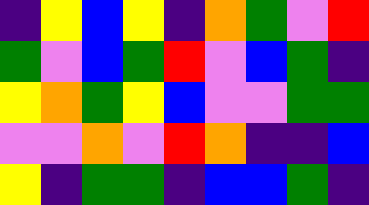[["indigo", "yellow", "blue", "yellow", "indigo", "orange", "green", "violet", "red"], ["green", "violet", "blue", "green", "red", "violet", "blue", "green", "indigo"], ["yellow", "orange", "green", "yellow", "blue", "violet", "violet", "green", "green"], ["violet", "violet", "orange", "violet", "red", "orange", "indigo", "indigo", "blue"], ["yellow", "indigo", "green", "green", "indigo", "blue", "blue", "green", "indigo"]]